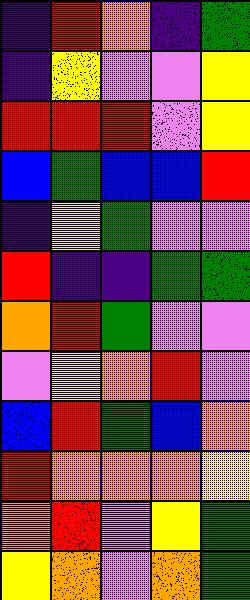[["indigo", "red", "orange", "indigo", "green"], ["indigo", "yellow", "violet", "violet", "yellow"], ["red", "red", "red", "violet", "yellow"], ["blue", "green", "blue", "blue", "red"], ["indigo", "yellow", "green", "violet", "violet"], ["red", "indigo", "indigo", "green", "green"], ["orange", "red", "green", "violet", "violet"], ["violet", "yellow", "orange", "red", "violet"], ["blue", "red", "green", "blue", "orange"], ["red", "orange", "orange", "orange", "yellow"], ["orange", "red", "violet", "yellow", "green"], ["yellow", "orange", "violet", "orange", "green"]]